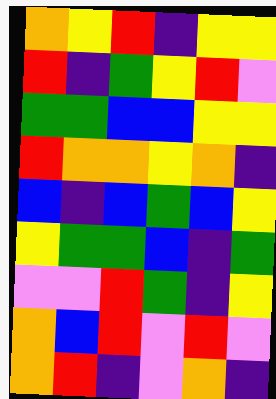[["orange", "yellow", "red", "indigo", "yellow", "yellow"], ["red", "indigo", "green", "yellow", "red", "violet"], ["green", "green", "blue", "blue", "yellow", "yellow"], ["red", "orange", "orange", "yellow", "orange", "indigo"], ["blue", "indigo", "blue", "green", "blue", "yellow"], ["yellow", "green", "green", "blue", "indigo", "green"], ["violet", "violet", "red", "green", "indigo", "yellow"], ["orange", "blue", "red", "violet", "red", "violet"], ["orange", "red", "indigo", "violet", "orange", "indigo"]]